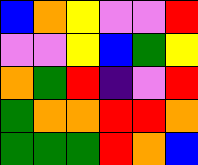[["blue", "orange", "yellow", "violet", "violet", "red"], ["violet", "violet", "yellow", "blue", "green", "yellow"], ["orange", "green", "red", "indigo", "violet", "red"], ["green", "orange", "orange", "red", "red", "orange"], ["green", "green", "green", "red", "orange", "blue"]]